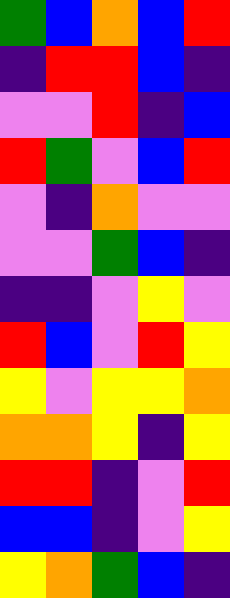[["green", "blue", "orange", "blue", "red"], ["indigo", "red", "red", "blue", "indigo"], ["violet", "violet", "red", "indigo", "blue"], ["red", "green", "violet", "blue", "red"], ["violet", "indigo", "orange", "violet", "violet"], ["violet", "violet", "green", "blue", "indigo"], ["indigo", "indigo", "violet", "yellow", "violet"], ["red", "blue", "violet", "red", "yellow"], ["yellow", "violet", "yellow", "yellow", "orange"], ["orange", "orange", "yellow", "indigo", "yellow"], ["red", "red", "indigo", "violet", "red"], ["blue", "blue", "indigo", "violet", "yellow"], ["yellow", "orange", "green", "blue", "indigo"]]